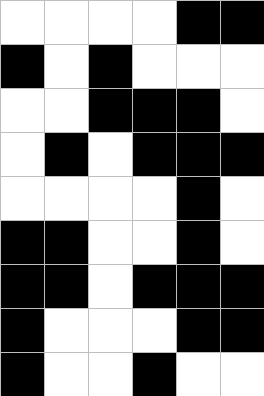[["white", "white", "white", "white", "black", "black"], ["black", "white", "black", "white", "white", "white"], ["white", "white", "black", "black", "black", "white"], ["white", "black", "white", "black", "black", "black"], ["white", "white", "white", "white", "black", "white"], ["black", "black", "white", "white", "black", "white"], ["black", "black", "white", "black", "black", "black"], ["black", "white", "white", "white", "black", "black"], ["black", "white", "white", "black", "white", "white"]]